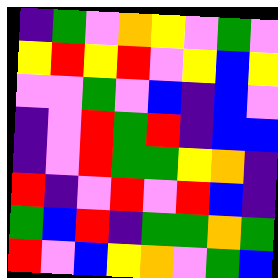[["indigo", "green", "violet", "orange", "yellow", "violet", "green", "violet"], ["yellow", "red", "yellow", "red", "violet", "yellow", "blue", "yellow"], ["violet", "violet", "green", "violet", "blue", "indigo", "blue", "violet"], ["indigo", "violet", "red", "green", "red", "indigo", "blue", "blue"], ["indigo", "violet", "red", "green", "green", "yellow", "orange", "indigo"], ["red", "indigo", "violet", "red", "violet", "red", "blue", "indigo"], ["green", "blue", "red", "indigo", "green", "green", "orange", "green"], ["red", "violet", "blue", "yellow", "orange", "violet", "green", "blue"]]